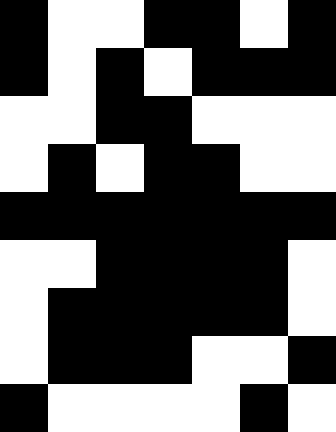[["black", "white", "white", "black", "black", "white", "black"], ["black", "white", "black", "white", "black", "black", "black"], ["white", "white", "black", "black", "white", "white", "white"], ["white", "black", "white", "black", "black", "white", "white"], ["black", "black", "black", "black", "black", "black", "black"], ["white", "white", "black", "black", "black", "black", "white"], ["white", "black", "black", "black", "black", "black", "white"], ["white", "black", "black", "black", "white", "white", "black"], ["black", "white", "white", "white", "white", "black", "white"]]